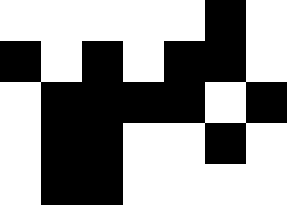[["white", "white", "white", "white", "white", "black", "white"], ["black", "white", "black", "white", "black", "black", "white"], ["white", "black", "black", "black", "black", "white", "black"], ["white", "black", "black", "white", "white", "black", "white"], ["white", "black", "black", "white", "white", "white", "white"]]